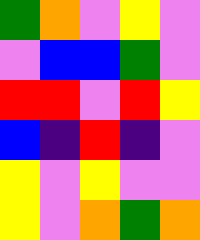[["green", "orange", "violet", "yellow", "violet"], ["violet", "blue", "blue", "green", "violet"], ["red", "red", "violet", "red", "yellow"], ["blue", "indigo", "red", "indigo", "violet"], ["yellow", "violet", "yellow", "violet", "violet"], ["yellow", "violet", "orange", "green", "orange"]]